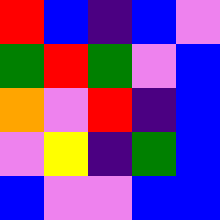[["red", "blue", "indigo", "blue", "violet"], ["green", "red", "green", "violet", "blue"], ["orange", "violet", "red", "indigo", "blue"], ["violet", "yellow", "indigo", "green", "blue"], ["blue", "violet", "violet", "blue", "blue"]]